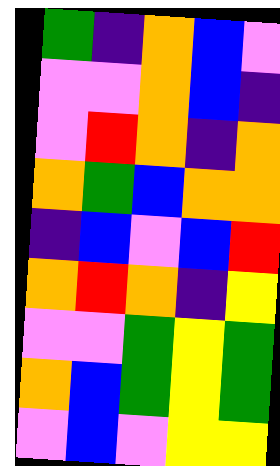[["green", "indigo", "orange", "blue", "violet"], ["violet", "violet", "orange", "blue", "indigo"], ["violet", "red", "orange", "indigo", "orange"], ["orange", "green", "blue", "orange", "orange"], ["indigo", "blue", "violet", "blue", "red"], ["orange", "red", "orange", "indigo", "yellow"], ["violet", "violet", "green", "yellow", "green"], ["orange", "blue", "green", "yellow", "green"], ["violet", "blue", "violet", "yellow", "yellow"]]